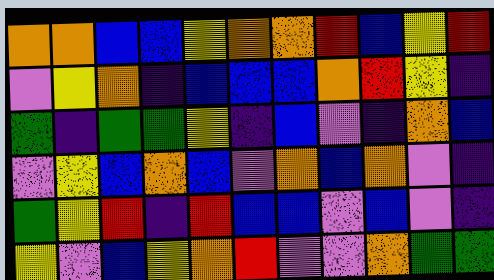[["orange", "orange", "blue", "blue", "yellow", "orange", "orange", "red", "blue", "yellow", "red"], ["violet", "yellow", "orange", "indigo", "blue", "blue", "blue", "orange", "red", "yellow", "indigo"], ["green", "indigo", "green", "green", "yellow", "indigo", "blue", "violet", "indigo", "orange", "blue"], ["violet", "yellow", "blue", "orange", "blue", "violet", "orange", "blue", "orange", "violet", "indigo"], ["green", "yellow", "red", "indigo", "red", "blue", "blue", "violet", "blue", "violet", "indigo"], ["yellow", "violet", "blue", "yellow", "orange", "red", "violet", "violet", "orange", "green", "green"]]